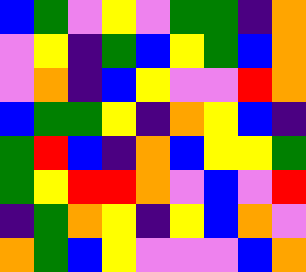[["blue", "green", "violet", "yellow", "violet", "green", "green", "indigo", "orange"], ["violet", "yellow", "indigo", "green", "blue", "yellow", "green", "blue", "orange"], ["violet", "orange", "indigo", "blue", "yellow", "violet", "violet", "red", "orange"], ["blue", "green", "green", "yellow", "indigo", "orange", "yellow", "blue", "indigo"], ["green", "red", "blue", "indigo", "orange", "blue", "yellow", "yellow", "green"], ["green", "yellow", "red", "red", "orange", "violet", "blue", "violet", "red"], ["indigo", "green", "orange", "yellow", "indigo", "yellow", "blue", "orange", "violet"], ["orange", "green", "blue", "yellow", "violet", "violet", "violet", "blue", "orange"]]